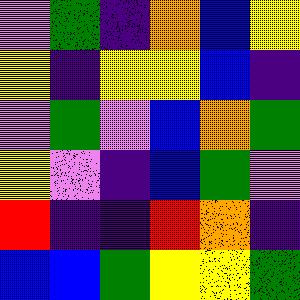[["violet", "green", "indigo", "orange", "blue", "yellow"], ["yellow", "indigo", "yellow", "yellow", "blue", "indigo"], ["violet", "green", "violet", "blue", "orange", "green"], ["yellow", "violet", "indigo", "blue", "green", "violet"], ["red", "indigo", "indigo", "red", "orange", "indigo"], ["blue", "blue", "green", "yellow", "yellow", "green"]]